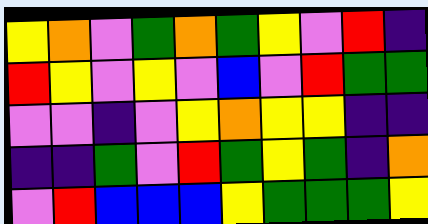[["yellow", "orange", "violet", "green", "orange", "green", "yellow", "violet", "red", "indigo"], ["red", "yellow", "violet", "yellow", "violet", "blue", "violet", "red", "green", "green"], ["violet", "violet", "indigo", "violet", "yellow", "orange", "yellow", "yellow", "indigo", "indigo"], ["indigo", "indigo", "green", "violet", "red", "green", "yellow", "green", "indigo", "orange"], ["violet", "red", "blue", "blue", "blue", "yellow", "green", "green", "green", "yellow"]]